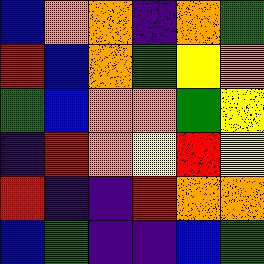[["blue", "orange", "orange", "indigo", "orange", "green"], ["red", "blue", "orange", "green", "yellow", "orange"], ["green", "blue", "orange", "orange", "green", "yellow"], ["indigo", "red", "orange", "yellow", "red", "yellow"], ["red", "indigo", "indigo", "red", "orange", "orange"], ["blue", "green", "indigo", "indigo", "blue", "green"]]